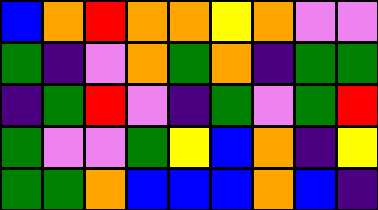[["blue", "orange", "red", "orange", "orange", "yellow", "orange", "violet", "violet"], ["green", "indigo", "violet", "orange", "green", "orange", "indigo", "green", "green"], ["indigo", "green", "red", "violet", "indigo", "green", "violet", "green", "red"], ["green", "violet", "violet", "green", "yellow", "blue", "orange", "indigo", "yellow"], ["green", "green", "orange", "blue", "blue", "blue", "orange", "blue", "indigo"]]